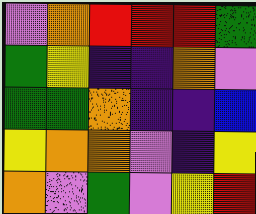[["violet", "orange", "red", "red", "red", "green"], ["green", "yellow", "indigo", "indigo", "orange", "violet"], ["green", "green", "orange", "indigo", "indigo", "blue"], ["yellow", "orange", "orange", "violet", "indigo", "yellow"], ["orange", "violet", "green", "violet", "yellow", "red"]]